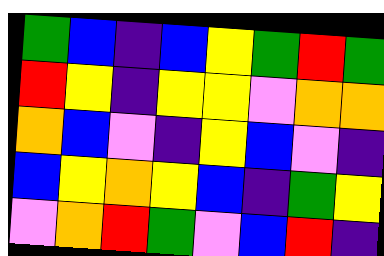[["green", "blue", "indigo", "blue", "yellow", "green", "red", "green"], ["red", "yellow", "indigo", "yellow", "yellow", "violet", "orange", "orange"], ["orange", "blue", "violet", "indigo", "yellow", "blue", "violet", "indigo"], ["blue", "yellow", "orange", "yellow", "blue", "indigo", "green", "yellow"], ["violet", "orange", "red", "green", "violet", "blue", "red", "indigo"]]